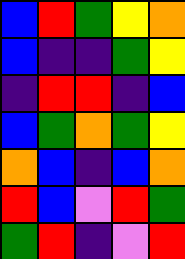[["blue", "red", "green", "yellow", "orange"], ["blue", "indigo", "indigo", "green", "yellow"], ["indigo", "red", "red", "indigo", "blue"], ["blue", "green", "orange", "green", "yellow"], ["orange", "blue", "indigo", "blue", "orange"], ["red", "blue", "violet", "red", "green"], ["green", "red", "indigo", "violet", "red"]]